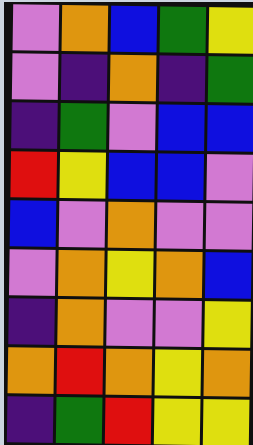[["violet", "orange", "blue", "green", "yellow"], ["violet", "indigo", "orange", "indigo", "green"], ["indigo", "green", "violet", "blue", "blue"], ["red", "yellow", "blue", "blue", "violet"], ["blue", "violet", "orange", "violet", "violet"], ["violet", "orange", "yellow", "orange", "blue"], ["indigo", "orange", "violet", "violet", "yellow"], ["orange", "red", "orange", "yellow", "orange"], ["indigo", "green", "red", "yellow", "yellow"]]